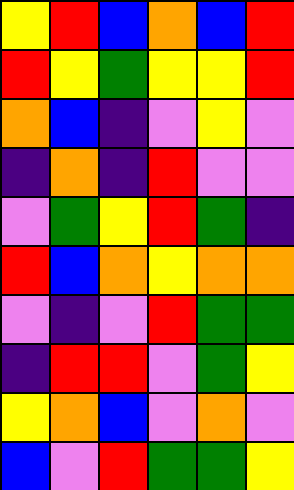[["yellow", "red", "blue", "orange", "blue", "red"], ["red", "yellow", "green", "yellow", "yellow", "red"], ["orange", "blue", "indigo", "violet", "yellow", "violet"], ["indigo", "orange", "indigo", "red", "violet", "violet"], ["violet", "green", "yellow", "red", "green", "indigo"], ["red", "blue", "orange", "yellow", "orange", "orange"], ["violet", "indigo", "violet", "red", "green", "green"], ["indigo", "red", "red", "violet", "green", "yellow"], ["yellow", "orange", "blue", "violet", "orange", "violet"], ["blue", "violet", "red", "green", "green", "yellow"]]